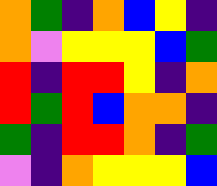[["orange", "green", "indigo", "orange", "blue", "yellow", "indigo"], ["orange", "violet", "yellow", "yellow", "yellow", "blue", "green"], ["red", "indigo", "red", "red", "yellow", "indigo", "orange"], ["red", "green", "red", "blue", "orange", "orange", "indigo"], ["green", "indigo", "red", "red", "orange", "indigo", "green"], ["violet", "indigo", "orange", "yellow", "yellow", "yellow", "blue"]]